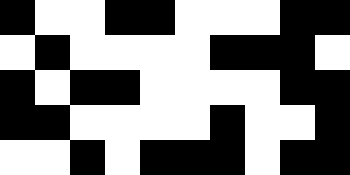[["black", "white", "white", "black", "black", "white", "white", "white", "black", "black"], ["white", "black", "white", "white", "white", "white", "black", "black", "black", "white"], ["black", "white", "black", "black", "white", "white", "white", "white", "black", "black"], ["black", "black", "white", "white", "white", "white", "black", "white", "white", "black"], ["white", "white", "black", "white", "black", "black", "black", "white", "black", "black"]]